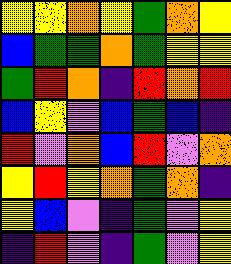[["yellow", "yellow", "orange", "yellow", "green", "orange", "yellow"], ["blue", "green", "green", "orange", "green", "yellow", "yellow"], ["green", "red", "orange", "indigo", "red", "orange", "red"], ["blue", "yellow", "violet", "blue", "green", "blue", "indigo"], ["red", "violet", "orange", "blue", "red", "violet", "orange"], ["yellow", "red", "yellow", "orange", "green", "orange", "indigo"], ["yellow", "blue", "violet", "indigo", "green", "violet", "yellow"], ["indigo", "red", "violet", "indigo", "green", "violet", "yellow"]]